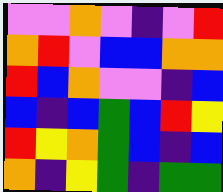[["violet", "violet", "orange", "violet", "indigo", "violet", "red"], ["orange", "red", "violet", "blue", "blue", "orange", "orange"], ["red", "blue", "orange", "violet", "violet", "indigo", "blue"], ["blue", "indigo", "blue", "green", "blue", "red", "yellow"], ["red", "yellow", "orange", "green", "blue", "indigo", "blue"], ["orange", "indigo", "yellow", "green", "indigo", "green", "green"]]